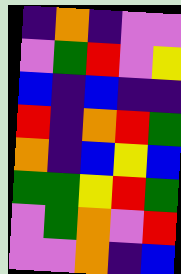[["indigo", "orange", "indigo", "violet", "violet"], ["violet", "green", "red", "violet", "yellow"], ["blue", "indigo", "blue", "indigo", "indigo"], ["red", "indigo", "orange", "red", "green"], ["orange", "indigo", "blue", "yellow", "blue"], ["green", "green", "yellow", "red", "green"], ["violet", "green", "orange", "violet", "red"], ["violet", "violet", "orange", "indigo", "blue"]]